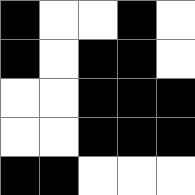[["black", "white", "white", "black", "white"], ["black", "white", "black", "black", "white"], ["white", "white", "black", "black", "black"], ["white", "white", "black", "black", "black"], ["black", "black", "white", "white", "white"]]